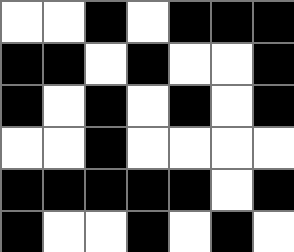[["white", "white", "black", "white", "black", "black", "black"], ["black", "black", "white", "black", "white", "white", "black"], ["black", "white", "black", "white", "black", "white", "black"], ["white", "white", "black", "white", "white", "white", "white"], ["black", "black", "black", "black", "black", "white", "black"], ["black", "white", "white", "black", "white", "black", "white"]]